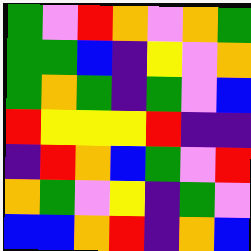[["green", "violet", "red", "orange", "violet", "orange", "green"], ["green", "green", "blue", "indigo", "yellow", "violet", "orange"], ["green", "orange", "green", "indigo", "green", "violet", "blue"], ["red", "yellow", "yellow", "yellow", "red", "indigo", "indigo"], ["indigo", "red", "orange", "blue", "green", "violet", "red"], ["orange", "green", "violet", "yellow", "indigo", "green", "violet"], ["blue", "blue", "orange", "red", "indigo", "orange", "blue"]]